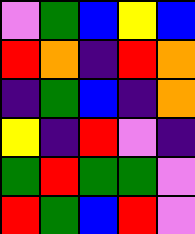[["violet", "green", "blue", "yellow", "blue"], ["red", "orange", "indigo", "red", "orange"], ["indigo", "green", "blue", "indigo", "orange"], ["yellow", "indigo", "red", "violet", "indigo"], ["green", "red", "green", "green", "violet"], ["red", "green", "blue", "red", "violet"]]